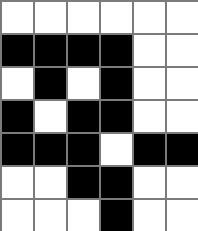[["white", "white", "white", "white", "white", "white"], ["black", "black", "black", "black", "white", "white"], ["white", "black", "white", "black", "white", "white"], ["black", "white", "black", "black", "white", "white"], ["black", "black", "black", "white", "black", "black"], ["white", "white", "black", "black", "white", "white"], ["white", "white", "white", "black", "white", "white"]]